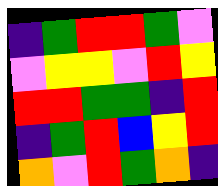[["indigo", "green", "red", "red", "green", "violet"], ["violet", "yellow", "yellow", "violet", "red", "yellow"], ["red", "red", "green", "green", "indigo", "red"], ["indigo", "green", "red", "blue", "yellow", "red"], ["orange", "violet", "red", "green", "orange", "indigo"]]